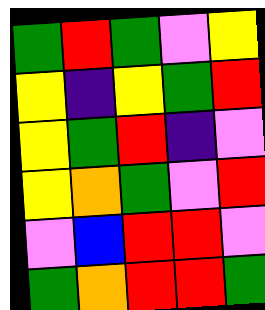[["green", "red", "green", "violet", "yellow"], ["yellow", "indigo", "yellow", "green", "red"], ["yellow", "green", "red", "indigo", "violet"], ["yellow", "orange", "green", "violet", "red"], ["violet", "blue", "red", "red", "violet"], ["green", "orange", "red", "red", "green"]]